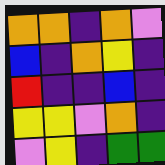[["orange", "orange", "indigo", "orange", "violet"], ["blue", "indigo", "orange", "yellow", "indigo"], ["red", "indigo", "indigo", "blue", "indigo"], ["yellow", "yellow", "violet", "orange", "indigo"], ["violet", "yellow", "indigo", "green", "green"]]